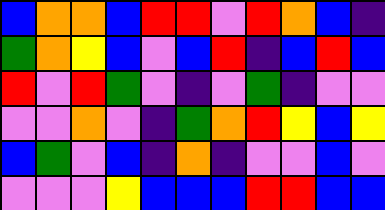[["blue", "orange", "orange", "blue", "red", "red", "violet", "red", "orange", "blue", "indigo"], ["green", "orange", "yellow", "blue", "violet", "blue", "red", "indigo", "blue", "red", "blue"], ["red", "violet", "red", "green", "violet", "indigo", "violet", "green", "indigo", "violet", "violet"], ["violet", "violet", "orange", "violet", "indigo", "green", "orange", "red", "yellow", "blue", "yellow"], ["blue", "green", "violet", "blue", "indigo", "orange", "indigo", "violet", "violet", "blue", "violet"], ["violet", "violet", "violet", "yellow", "blue", "blue", "blue", "red", "red", "blue", "blue"]]